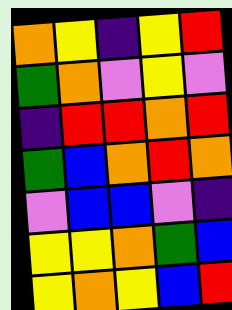[["orange", "yellow", "indigo", "yellow", "red"], ["green", "orange", "violet", "yellow", "violet"], ["indigo", "red", "red", "orange", "red"], ["green", "blue", "orange", "red", "orange"], ["violet", "blue", "blue", "violet", "indigo"], ["yellow", "yellow", "orange", "green", "blue"], ["yellow", "orange", "yellow", "blue", "red"]]